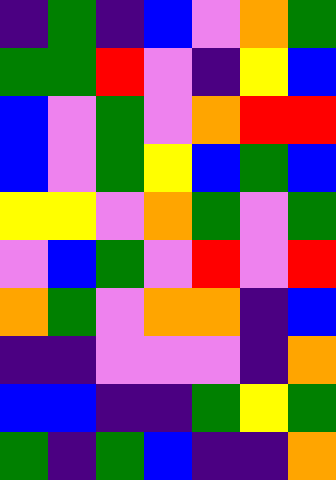[["indigo", "green", "indigo", "blue", "violet", "orange", "green"], ["green", "green", "red", "violet", "indigo", "yellow", "blue"], ["blue", "violet", "green", "violet", "orange", "red", "red"], ["blue", "violet", "green", "yellow", "blue", "green", "blue"], ["yellow", "yellow", "violet", "orange", "green", "violet", "green"], ["violet", "blue", "green", "violet", "red", "violet", "red"], ["orange", "green", "violet", "orange", "orange", "indigo", "blue"], ["indigo", "indigo", "violet", "violet", "violet", "indigo", "orange"], ["blue", "blue", "indigo", "indigo", "green", "yellow", "green"], ["green", "indigo", "green", "blue", "indigo", "indigo", "orange"]]